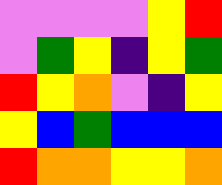[["violet", "violet", "violet", "violet", "yellow", "red"], ["violet", "green", "yellow", "indigo", "yellow", "green"], ["red", "yellow", "orange", "violet", "indigo", "yellow"], ["yellow", "blue", "green", "blue", "blue", "blue"], ["red", "orange", "orange", "yellow", "yellow", "orange"]]